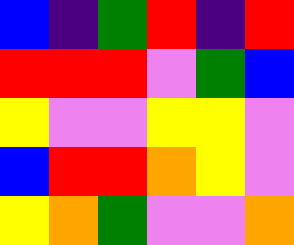[["blue", "indigo", "green", "red", "indigo", "red"], ["red", "red", "red", "violet", "green", "blue"], ["yellow", "violet", "violet", "yellow", "yellow", "violet"], ["blue", "red", "red", "orange", "yellow", "violet"], ["yellow", "orange", "green", "violet", "violet", "orange"]]